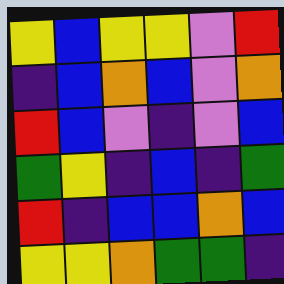[["yellow", "blue", "yellow", "yellow", "violet", "red"], ["indigo", "blue", "orange", "blue", "violet", "orange"], ["red", "blue", "violet", "indigo", "violet", "blue"], ["green", "yellow", "indigo", "blue", "indigo", "green"], ["red", "indigo", "blue", "blue", "orange", "blue"], ["yellow", "yellow", "orange", "green", "green", "indigo"]]